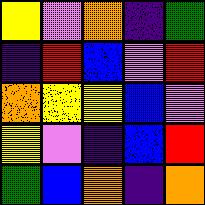[["yellow", "violet", "orange", "indigo", "green"], ["indigo", "red", "blue", "violet", "red"], ["orange", "yellow", "yellow", "blue", "violet"], ["yellow", "violet", "indigo", "blue", "red"], ["green", "blue", "orange", "indigo", "orange"]]